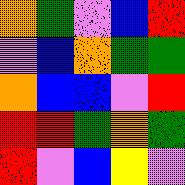[["orange", "green", "violet", "blue", "red"], ["violet", "blue", "orange", "green", "green"], ["orange", "blue", "blue", "violet", "red"], ["red", "red", "green", "orange", "green"], ["red", "violet", "blue", "yellow", "violet"]]